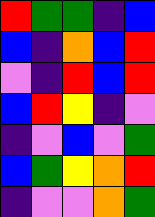[["red", "green", "green", "indigo", "blue"], ["blue", "indigo", "orange", "blue", "red"], ["violet", "indigo", "red", "blue", "red"], ["blue", "red", "yellow", "indigo", "violet"], ["indigo", "violet", "blue", "violet", "green"], ["blue", "green", "yellow", "orange", "red"], ["indigo", "violet", "violet", "orange", "green"]]